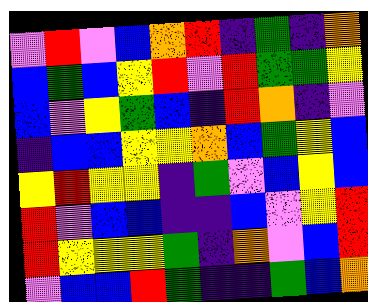[["violet", "red", "violet", "blue", "orange", "red", "indigo", "green", "indigo", "orange"], ["blue", "green", "blue", "yellow", "red", "violet", "red", "green", "green", "yellow"], ["blue", "violet", "yellow", "green", "blue", "indigo", "red", "orange", "indigo", "violet"], ["indigo", "blue", "blue", "yellow", "yellow", "orange", "blue", "green", "yellow", "blue"], ["yellow", "red", "yellow", "yellow", "indigo", "green", "violet", "blue", "yellow", "blue"], ["red", "violet", "blue", "blue", "indigo", "indigo", "blue", "violet", "yellow", "red"], ["red", "yellow", "yellow", "yellow", "green", "indigo", "orange", "violet", "blue", "red"], ["violet", "blue", "blue", "red", "green", "indigo", "indigo", "green", "blue", "orange"]]